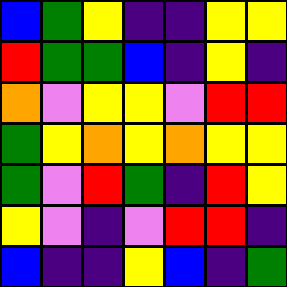[["blue", "green", "yellow", "indigo", "indigo", "yellow", "yellow"], ["red", "green", "green", "blue", "indigo", "yellow", "indigo"], ["orange", "violet", "yellow", "yellow", "violet", "red", "red"], ["green", "yellow", "orange", "yellow", "orange", "yellow", "yellow"], ["green", "violet", "red", "green", "indigo", "red", "yellow"], ["yellow", "violet", "indigo", "violet", "red", "red", "indigo"], ["blue", "indigo", "indigo", "yellow", "blue", "indigo", "green"]]